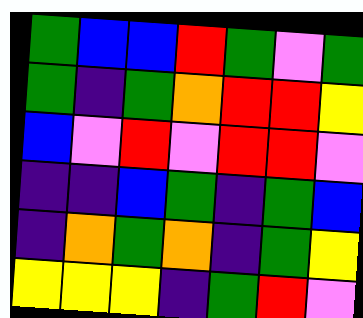[["green", "blue", "blue", "red", "green", "violet", "green"], ["green", "indigo", "green", "orange", "red", "red", "yellow"], ["blue", "violet", "red", "violet", "red", "red", "violet"], ["indigo", "indigo", "blue", "green", "indigo", "green", "blue"], ["indigo", "orange", "green", "orange", "indigo", "green", "yellow"], ["yellow", "yellow", "yellow", "indigo", "green", "red", "violet"]]